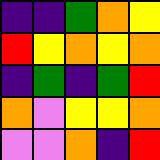[["indigo", "indigo", "green", "orange", "yellow"], ["red", "yellow", "orange", "yellow", "orange"], ["indigo", "green", "indigo", "green", "red"], ["orange", "violet", "yellow", "yellow", "orange"], ["violet", "violet", "orange", "indigo", "red"]]